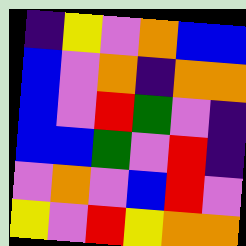[["indigo", "yellow", "violet", "orange", "blue", "blue"], ["blue", "violet", "orange", "indigo", "orange", "orange"], ["blue", "violet", "red", "green", "violet", "indigo"], ["blue", "blue", "green", "violet", "red", "indigo"], ["violet", "orange", "violet", "blue", "red", "violet"], ["yellow", "violet", "red", "yellow", "orange", "orange"]]